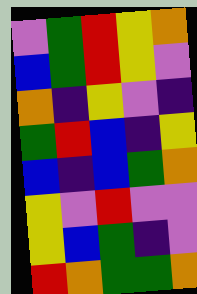[["violet", "green", "red", "yellow", "orange"], ["blue", "green", "red", "yellow", "violet"], ["orange", "indigo", "yellow", "violet", "indigo"], ["green", "red", "blue", "indigo", "yellow"], ["blue", "indigo", "blue", "green", "orange"], ["yellow", "violet", "red", "violet", "violet"], ["yellow", "blue", "green", "indigo", "violet"], ["red", "orange", "green", "green", "orange"]]